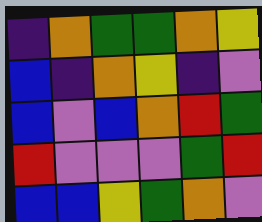[["indigo", "orange", "green", "green", "orange", "yellow"], ["blue", "indigo", "orange", "yellow", "indigo", "violet"], ["blue", "violet", "blue", "orange", "red", "green"], ["red", "violet", "violet", "violet", "green", "red"], ["blue", "blue", "yellow", "green", "orange", "violet"]]